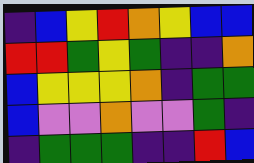[["indigo", "blue", "yellow", "red", "orange", "yellow", "blue", "blue"], ["red", "red", "green", "yellow", "green", "indigo", "indigo", "orange"], ["blue", "yellow", "yellow", "yellow", "orange", "indigo", "green", "green"], ["blue", "violet", "violet", "orange", "violet", "violet", "green", "indigo"], ["indigo", "green", "green", "green", "indigo", "indigo", "red", "blue"]]